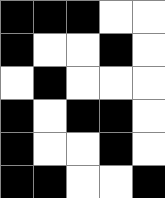[["black", "black", "black", "white", "white"], ["black", "white", "white", "black", "white"], ["white", "black", "white", "white", "white"], ["black", "white", "black", "black", "white"], ["black", "white", "white", "black", "white"], ["black", "black", "white", "white", "black"]]